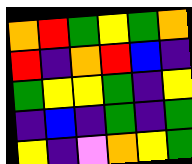[["orange", "red", "green", "yellow", "green", "orange"], ["red", "indigo", "orange", "red", "blue", "indigo"], ["green", "yellow", "yellow", "green", "indigo", "yellow"], ["indigo", "blue", "indigo", "green", "indigo", "green"], ["yellow", "indigo", "violet", "orange", "yellow", "green"]]